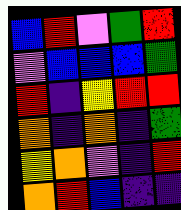[["blue", "red", "violet", "green", "red"], ["violet", "blue", "blue", "blue", "green"], ["red", "indigo", "yellow", "red", "red"], ["orange", "indigo", "orange", "indigo", "green"], ["yellow", "orange", "violet", "indigo", "red"], ["orange", "red", "blue", "indigo", "indigo"]]